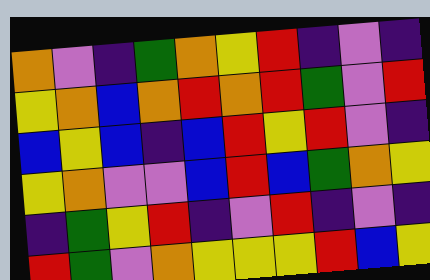[["orange", "violet", "indigo", "green", "orange", "yellow", "red", "indigo", "violet", "indigo"], ["yellow", "orange", "blue", "orange", "red", "orange", "red", "green", "violet", "red"], ["blue", "yellow", "blue", "indigo", "blue", "red", "yellow", "red", "violet", "indigo"], ["yellow", "orange", "violet", "violet", "blue", "red", "blue", "green", "orange", "yellow"], ["indigo", "green", "yellow", "red", "indigo", "violet", "red", "indigo", "violet", "indigo"], ["red", "green", "violet", "orange", "yellow", "yellow", "yellow", "red", "blue", "yellow"]]